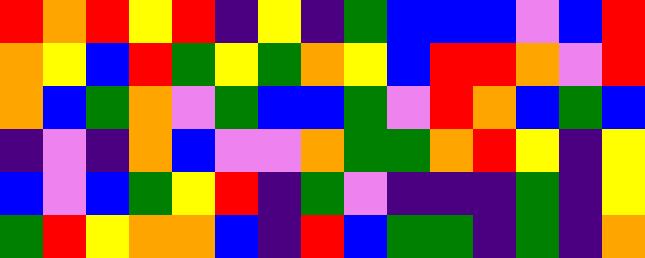[["red", "orange", "red", "yellow", "red", "indigo", "yellow", "indigo", "green", "blue", "blue", "blue", "violet", "blue", "red"], ["orange", "yellow", "blue", "red", "green", "yellow", "green", "orange", "yellow", "blue", "red", "red", "orange", "violet", "red"], ["orange", "blue", "green", "orange", "violet", "green", "blue", "blue", "green", "violet", "red", "orange", "blue", "green", "blue"], ["indigo", "violet", "indigo", "orange", "blue", "violet", "violet", "orange", "green", "green", "orange", "red", "yellow", "indigo", "yellow"], ["blue", "violet", "blue", "green", "yellow", "red", "indigo", "green", "violet", "indigo", "indigo", "indigo", "green", "indigo", "yellow"], ["green", "red", "yellow", "orange", "orange", "blue", "indigo", "red", "blue", "green", "green", "indigo", "green", "indigo", "orange"]]